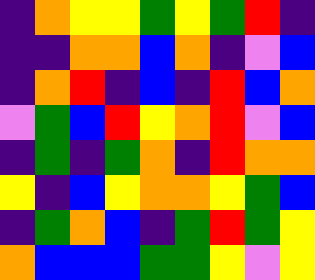[["indigo", "orange", "yellow", "yellow", "green", "yellow", "green", "red", "indigo"], ["indigo", "indigo", "orange", "orange", "blue", "orange", "indigo", "violet", "blue"], ["indigo", "orange", "red", "indigo", "blue", "indigo", "red", "blue", "orange"], ["violet", "green", "blue", "red", "yellow", "orange", "red", "violet", "blue"], ["indigo", "green", "indigo", "green", "orange", "indigo", "red", "orange", "orange"], ["yellow", "indigo", "blue", "yellow", "orange", "orange", "yellow", "green", "blue"], ["indigo", "green", "orange", "blue", "indigo", "green", "red", "green", "yellow"], ["orange", "blue", "blue", "blue", "green", "green", "yellow", "violet", "yellow"]]